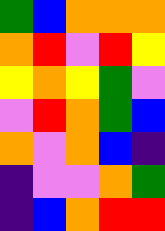[["green", "blue", "orange", "orange", "orange"], ["orange", "red", "violet", "red", "yellow"], ["yellow", "orange", "yellow", "green", "violet"], ["violet", "red", "orange", "green", "blue"], ["orange", "violet", "orange", "blue", "indigo"], ["indigo", "violet", "violet", "orange", "green"], ["indigo", "blue", "orange", "red", "red"]]